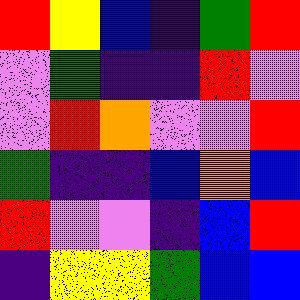[["red", "yellow", "blue", "indigo", "green", "red"], ["violet", "green", "indigo", "indigo", "red", "violet"], ["violet", "red", "orange", "violet", "violet", "red"], ["green", "indigo", "indigo", "blue", "orange", "blue"], ["red", "violet", "violet", "indigo", "blue", "red"], ["indigo", "yellow", "yellow", "green", "blue", "blue"]]